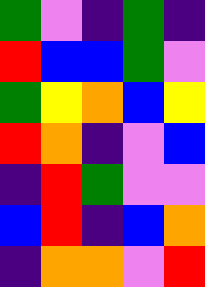[["green", "violet", "indigo", "green", "indigo"], ["red", "blue", "blue", "green", "violet"], ["green", "yellow", "orange", "blue", "yellow"], ["red", "orange", "indigo", "violet", "blue"], ["indigo", "red", "green", "violet", "violet"], ["blue", "red", "indigo", "blue", "orange"], ["indigo", "orange", "orange", "violet", "red"]]